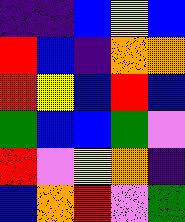[["indigo", "indigo", "blue", "yellow", "blue"], ["red", "blue", "indigo", "orange", "orange"], ["red", "yellow", "blue", "red", "blue"], ["green", "blue", "blue", "green", "violet"], ["red", "violet", "yellow", "orange", "indigo"], ["blue", "orange", "red", "violet", "green"]]